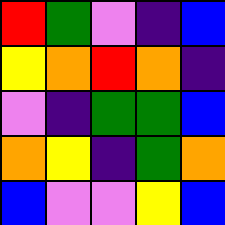[["red", "green", "violet", "indigo", "blue"], ["yellow", "orange", "red", "orange", "indigo"], ["violet", "indigo", "green", "green", "blue"], ["orange", "yellow", "indigo", "green", "orange"], ["blue", "violet", "violet", "yellow", "blue"]]